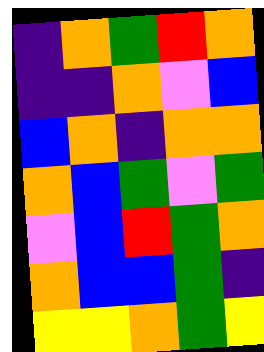[["indigo", "orange", "green", "red", "orange"], ["indigo", "indigo", "orange", "violet", "blue"], ["blue", "orange", "indigo", "orange", "orange"], ["orange", "blue", "green", "violet", "green"], ["violet", "blue", "red", "green", "orange"], ["orange", "blue", "blue", "green", "indigo"], ["yellow", "yellow", "orange", "green", "yellow"]]